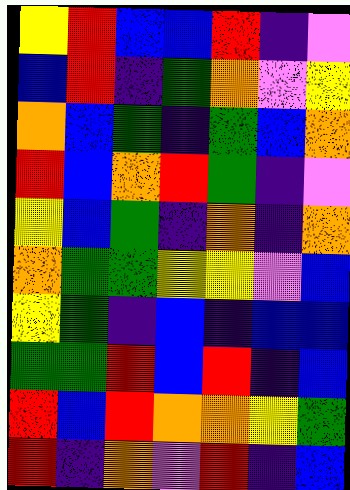[["yellow", "red", "blue", "blue", "red", "indigo", "violet"], ["blue", "red", "indigo", "green", "orange", "violet", "yellow"], ["orange", "blue", "green", "indigo", "green", "blue", "orange"], ["red", "blue", "orange", "red", "green", "indigo", "violet"], ["yellow", "blue", "green", "indigo", "orange", "indigo", "orange"], ["orange", "green", "green", "yellow", "yellow", "violet", "blue"], ["yellow", "green", "indigo", "blue", "indigo", "blue", "blue"], ["green", "green", "red", "blue", "red", "indigo", "blue"], ["red", "blue", "red", "orange", "orange", "yellow", "green"], ["red", "indigo", "orange", "violet", "red", "indigo", "blue"]]